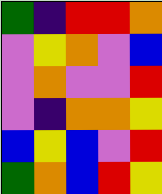[["green", "indigo", "red", "red", "orange"], ["violet", "yellow", "orange", "violet", "blue"], ["violet", "orange", "violet", "violet", "red"], ["violet", "indigo", "orange", "orange", "yellow"], ["blue", "yellow", "blue", "violet", "red"], ["green", "orange", "blue", "red", "yellow"]]